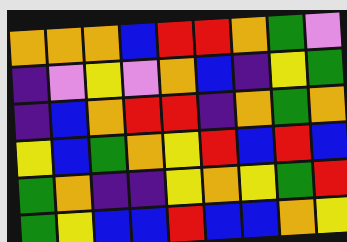[["orange", "orange", "orange", "blue", "red", "red", "orange", "green", "violet"], ["indigo", "violet", "yellow", "violet", "orange", "blue", "indigo", "yellow", "green"], ["indigo", "blue", "orange", "red", "red", "indigo", "orange", "green", "orange"], ["yellow", "blue", "green", "orange", "yellow", "red", "blue", "red", "blue"], ["green", "orange", "indigo", "indigo", "yellow", "orange", "yellow", "green", "red"], ["green", "yellow", "blue", "blue", "red", "blue", "blue", "orange", "yellow"]]